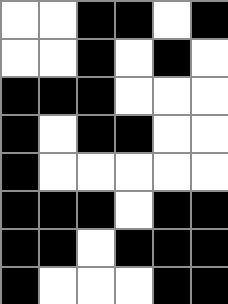[["white", "white", "black", "black", "white", "black"], ["white", "white", "black", "white", "black", "white"], ["black", "black", "black", "white", "white", "white"], ["black", "white", "black", "black", "white", "white"], ["black", "white", "white", "white", "white", "white"], ["black", "black", "black", "white", "black", "black"], ["black", "black", "white", "black", "black", "black"], ["black", "white", "white", "white", "black", "black"]]